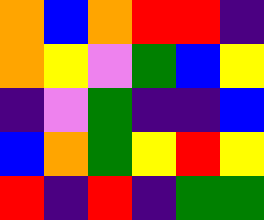[["orange", "blue", "orange", "red", "red", "indigo"], ["orange", "yellow", "violet", "green", "blue", "yellow"], ["indigo", "violet", "green", "indigo", "indigo", "blue"], ["blue", "orange", "green", "yellow", "red", "yellow"], ["red", "indigo", "red", "indigo", "green", "green"]]